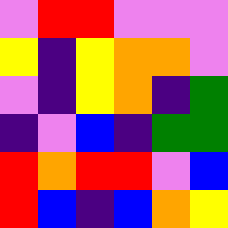[["violet", "red", "red", "violet", "violet", "violet"], ["yellow", "indigo", "yellow", "orange", "orange", "violet"], ["violet", "indigo", "yellow", "orange", "indigo", "green"], ["indigo", "violet", "blue", "indigo", "green", "green"], ["red", "orange", "red", "red", "violet", "blue"], ["red", "blue", "indigo", "blue", "orange", "yellow"]]